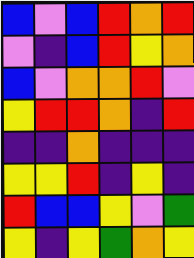[["blue", "violet", "blue", "red", "orange", "red"], ["violet", "indigo", "blue", "red", "yellow", "orange"], ["blue", "violet", "orange", "orange", "red", "violet"], ["yellow", "red", "red", "orange", "indigo", "red"], ["indigo", "indigo", "orange", "indigo", "indigo", "indigo"], ["yellow", "yellow", "red", "indigo", "yellow", "indigo"], ["red", "blue", "blue", "yellow", "violet", "green"], ["yellow", "indigo", "yellow", "green", "orange", "yellow"]]